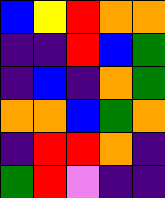[["blue", "yellow", "red", "orange", "orange"], ["indigo", "indigo", "red", "blue", "green"], ["indigo", "blue", "indigo", "orange", "green"], ["orange", "orange", "blue", "green", "orange"], ["indigo", "red", "red", "orange", "indigo"], ["green", "red", "violet", "indigo", "indigo"]]